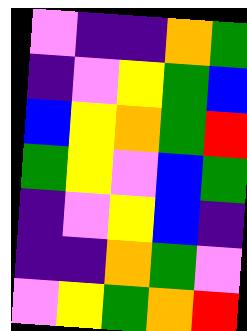[["violet", "indigo", "indigo", "orange", "green"], ["indigo", "violet", "yellow", "green", "blue"], ["blue", "yellow", "orange", "green", "red"], ["green", "yellow", "violet", "blue", "green"], ["indigo", "violet", "yellow", "blue", "indigo"], ["indigo", "indigo", "orange", "green", "violet"], ["violet", "yellow", "green", "orange", "red"]]